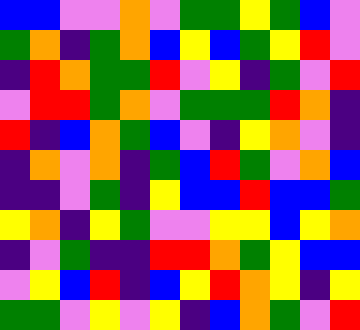[["blue", "blue", "violet", "violet", "orange", "violet", "green", "green", "yellow", "green", "blue", "violet"], ["green", "orange", "indigo", "green", "orange", "blue", "yellow", "blue", "green", "yellow", "red", "violet"], ["indigo", "red", "orange", "green", "green", "red", "violet", "yellow", "indigo", "green", "violet", "red"], ["violet", "red", "red", "green", "orange", "violet", "green", "green", "green", "red", "orange", "indigo"], ["red", "indigo", "blue", "orange", "green", "blue", "violet", "indigo", "yellow", "orange", "violet", "indigo"], ["indigo", "orange", "violet", "orange", "indigo", "green", "blue", "red", "green", "violet", "orange", "blue"], ["indigo", "indigo", "violet", "green", "indigo", "yellow", "blue", "blue", "red", "blue", "blue", "green"], ["yellow", "orange", "indigo", "yellow", "green", "violet", "violet", "yellow", "yellow", "blue", "yellow", "orange"], ["indigo", "violet", "green", "indigo", "indigo", "red", "red", "orange", "green", "yellow", "blue", "blue"], ["violet", "yellow", "blue", "red", "indigo", "blue", "yellow", "red", "orange", "yellow", "indigo", "yellow"], ["green", "green", "violet", "yellow", "violet", "yellow", "indigo", "blue", "orange", "green", "violet", "red"]]